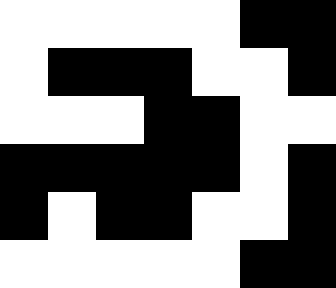[["white", "white", "white", "white", "white", "black", "black"], ["white", "black", "black", "black", "white", "white", "black"], ["white", "white", "white", "black", "black", "white", "white"], ["black", "black", "black", "black", "black", "white", "black"], ["black", "white", "black", "black", "white", "white", "black"], ["white", "white", "white", "white", "white", "black", "black"]]